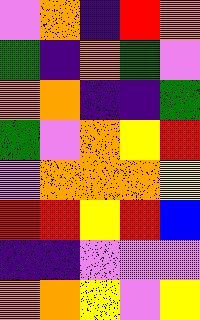[["violet", "orange", "indigo", "red", "orange"], ["green", "indigo", "orange", "green", "violet"], ["orange", "orange", "indigo", "indigo", "green"], ["green", "violet", "orange", "yellow", "red"], ["violet", "orange", "orange", "orange", "yellow"], ["red", "red", "yellow", "red", "blue"], ["indigo", "indigo", "violet", "violet", "violet"], ["orange", "orange", "yellow", "violet", "yellow"]]